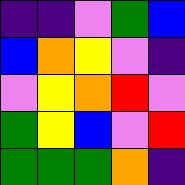[["indigo", "indigo", "violet", "green", "blue"], ["blue", "orange", "yellow", "violet", "indigo"], ["violet", "yellow", "orange", "red", "violet"], ["green", "yellow", "blue", "violet", "red"], ["green", "green", "green", "orange", "indigo"]]